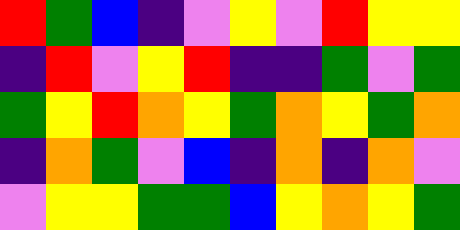[["red", "green", "blue", "indigo", "violet", "yellow", "violet", "red", "yellow", "yellow"], ["indigo", "red", "violet", "yellow", "red", "indigo", "indigo", "green", "violet", "green"], ["green", "yellow", "red", "orange", "yellow", "green", "orange", "yellow", "green", "orange"], ["indigo", "orange", "green", "violet", "blue", "indigo", "orange", "indigo", "orange", "violet"], ["violet", "yellow", "yellow", "green", "green", "blue", "yellow", "orange", "yellow", "green"]]